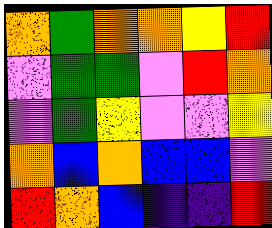[["orange", "green", "orange", "orange", "yellow", "red"], ["violet", "green", "green", "violet", "red", "orange"], ["violet", "green", "yellow", "violet", "violet", "yellow"], ["orange", "blue", "orange", "blue", "blue", "violet"], ["red", "orange", "blue", "indigo", "indigo", "red"]]